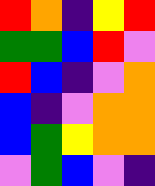[["red", "orange", "indigo", "yellow", "red"], ["green", "green", "blue", "red", "violet"], ["red", "blue", "indigo", "violet", "orange"], ["blue", "indigo", "violet", "orange", "orange"], ["blue", "green", "yellow", "orange", "orange"], ["violet", "green", "blue", "violet", "indigo"]]